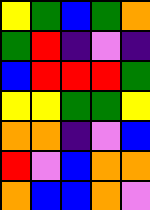[["yellow", "green", "blue", "green", "orange"], ["green", "red", "indigo", "violet", "indigo"], ["blue", "red", "red", "red", "green"], ["yellow", "yellow", "green", "green", "yellow"], ["orange", "orange", "indigo", "violet", "blue"], ["red", "violet", "blue", "orange", "orange"], ["orange", "blue", "blue", "orange", "violet"]]